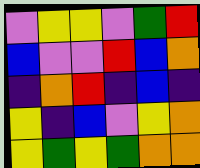[["violet", "yellow", "yellow", "violet", "green", "red"], ["blue", "violet", "violet", "red", "blue", "orange"], ["indigo", "orange", "red", "indigo", "blue", "indigo"], ["yellow", "indigo", "blue", "violet", "yellow", "orange"], ["yellow", "green", "yellow", "green", "orange", "orange"]]